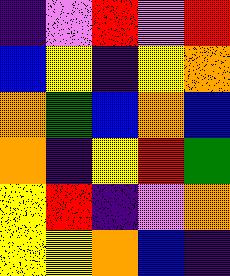[["indigo", "violet", "red", "violet", "red"], ["blue", "yellow", "indigo", "yellow", "orange"], ["orange", "green", "blue", "orange", "blue"], ["orange", "indigo", "yellow", "red", "green"], ["yellow", "red", "indigo", "violet", "orange"], ["yellow", "yellow", "orange", "blue", "indigo"]]